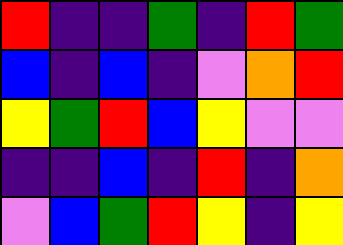[["red", "indigo", "indigo", "green", "indigo", "red", "green"], ["blue", "indigo", "blue", "indigo", "violet", "orange", "red"], ["yellow", "green", "red", "blue", "yellow", "violet", "violet"], ["indigo", "indigo", "blue", "indigo", "red", "indigo", "orange"], ["violet", "blue", "green", "red", "yellow", "indigo", "yellow"]]